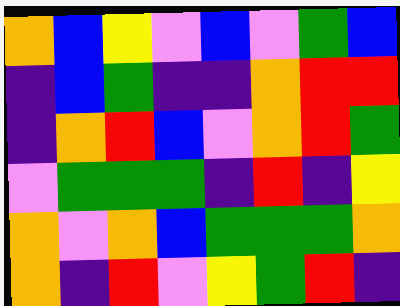[["orange", "blue", "yellow", "violet", "blue", "violet", "green", "blue"], ["indigo", "blue", "green", "indigo", "indigo", "orange", "red", "red"], ["indigo", "orange", "red", "blue", "violet", "orange", "red", "green"], ["violet", "green", "green", "green", "indigo", "red", "indigo", "yellow"], ["orange", "violet", "orange", "blue", "green", "green", "green", "orange"], ["orange", "indigo", "red", "violet", "yellow", "green", "red", "indigo"]]